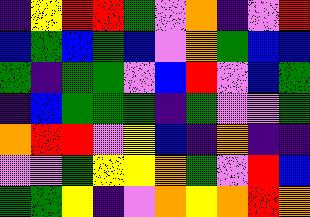[["indigo", "yellow", "red", "red", "green", "violet", "orange", "indigo", "violet", "red"], ["blue", "green", "blue", "green", "blue", "violet", "orange", "green", "blue", "blue"], ["green", "indigo", "green", "green", "violet", "blue", "red", "violet", "blue", "green"], ["indigo", "blue", "green", "green", "green", "indigo", "green", "violet", "violet", "green"], ["orange", "red", "red", "violet", "yellow", "blue", "indigo", "orange", "indigo", "indigo"], ["violet", "violet", "green", "yellow", "yellow", "orange", "green", "violet", "red", "blue"], ["green", "green", "yellow", "indigo", "violet", "orange", "yellow", "orange", "red", "orange"]]